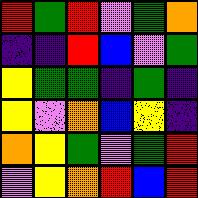[["red", "green", "red", "violet", "green", "orange"], ["indigo", "indigo", "red", "blue", "violet", "green"], ["yellow", "green", "green", "indigo", "green", "indigo"], ["yellow", "violet", "orange", "blue", "yellow", "indigo"], ["orange", "yellow", "green", "violet", "green", "red"], ["violet", "yellow", "orange", "red", "blue", "red"]]